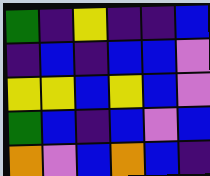[["green", "indigo", "yellow", "indigo", "indigo", "blue"], ["indigo", "blue", "indigo", "blue", "blue", "violet"], ["yellow", "yellow", "blue", "yellow", "blue", "violet"], ["green", "blue", "indigo", "blue", "violet", "blue"], ["orange", "violet", "blue", "orange", "blue", "indigo"]]